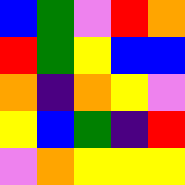[["blue", "green", "violet", "red", "orange"], ["red", "green", "yellow", "blue", "blue"], ["orange", "indigo", "orange", "yellow", "violet"], ["yellow", "blue", "green", "indigo", "red"], ["violet", "orange", "yellow", "yellow", "yellow"]]